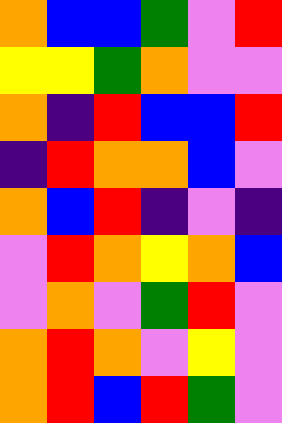[["orange", "blue", "blue", "green", "violet", "red"], ["yellow", "yellow", "green", "orange", "violet", "violet"], ["orange", "indigo", "red", "blue", "blue", "red"], ["indigo", "red", "orange", "orange", "blue", "violet"], ["orange", "blue", "red", "indigo", "violet", "indigo"], ["violet", "red", "orange", "yellow", "orange", "blue"], ["violet", "orange", "violet", "green", "red", "violet"], ["orange", "red", "orange", "violet", "yellow", "violet"], ["orange", "red", "blue", "red", "green", "violet"]]